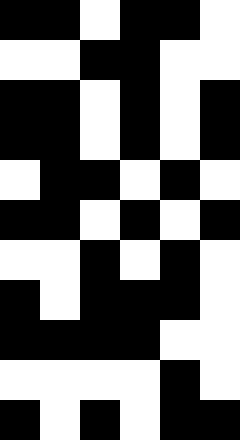[["black", "black", "white", "black", "black", "white"], ["white", "white", "black", "black", "white", "white"], ["black", "black", "white", "black", "white", "black"], ["black", "black", "white", "black", "white", "black"], ["white", "black", "black", "white", "black", "white"], ["black", "black", "white", "black", "white", "black"], ["white", "white", "black", "white", "black", "white"], ["black", "white", "black", "black", "black", "white"], ["black", "black", "black", "black", "white", "white"], ["white", "white", "white", "white", "black", "white"], ["black", "white", "black", "white", "black", "black"]]